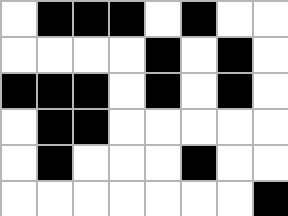[["white", "black", "black", "black", "white", "black", "white", "white"], ["white", "white", "white", "white", "black", "white", "black", "white"], ["black", "black", "black", "white", "black", "white", "black", "white"], ["white", "black", "black", "white", "white", "white", "white", "white"], ["white", "black", "white", "white", "white", "black", "white", "white"], ["white", "white", "white", "white", "white", "white", "white", "black"]]